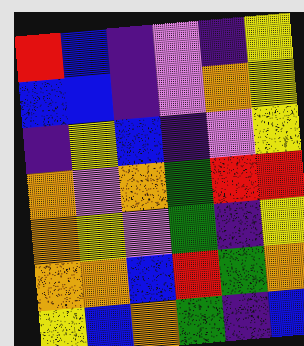[["red", "blue", "indigo", "violet", "indigo", "yellow"], ["blue", "blue", "indigo", "violet", "orange", "yellow"], ["indigo", "yellow", "blue", "indigo", "violet", "yellow"], ["orange", "violet", "orange", "green", "red", "red"], ["orange", "yellow", "violet", "green", "indigo", "yellow"], ["orange", "orange", "blue", "red", "green", "orange"], ["yellow", "blue", "orange", "green", "indigo", "blue"]]